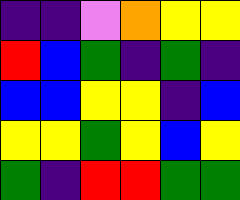[["indigo", "indigo", "violet", "orange", "yellow", "yellow"], ["red", "blue", "green", "indigo", "green", "indigo"], ["blue", "blue", "yellow", "yellow", "indigo", "blue"], ["yellow", "yellow", "green", "yellow", "blue", "yellow"], ["green", "indigo", "red", "red", "green", "green"]]